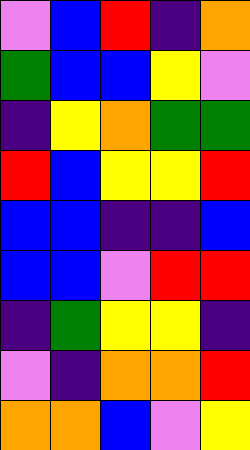[["violet", "blue", "red", "indigo", "orange"], ["green", "blue", "blue", "yellow", "violet"], ["indigo", "yellow", "orange", "green", "green"], ["red", "blue", "yellow", "yellow", "red"], ["blue", "blue", "indigo", "indigo", "blue"], ["blue", "blue", "violet", "red", "red"], ["indigo", "green", "yellow", "yellow", "indigo"], ["violet", "indigo", "orange", "orange", "red"], ["orange", "orange", "blue", "violet", "yellow"]]